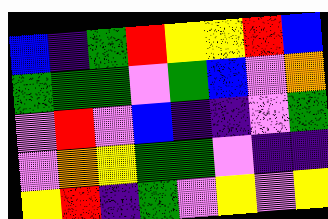[["blue", "indigo", "green", "red", "yellow", "yellow", "red", "blue"], ["green", "green", "green", "violet", "green", "blue", "violet", "orange"], ["violet", "red", "violet", "blue", "indigo", "indigo", "violet", "green"], ["violet", "orange", "yellow", "green", "green", "violet", "indigo", "indigo"], ["yellow", "red", "indigo", "green", "violet", "yellow", "violet", "yellow"]]